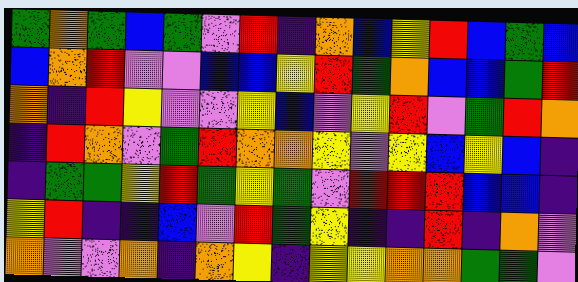[["green", "orange", "green", "blue", "green", "violet", "red", "indigo", "orange", "blue", "yellow", "red", "blue", "green", "blue"], ["blue", "orange", "red", "violet", "violet", "blue", "blue", "yellow", "red", "green", "orange", "blue", "blue", "green", "red"], ["orange", "indigo", "red", "yellow", "violet", "violet", "yellow", "blue", "violet", "yellow", "red", "violet", "green", "red", "orange"], ["indigo", "red", "orange", "violet", "green", "red", "orange", "orange", "yellow", "violet", "yellow", "blue", "yellow", "blue", "indigo"], ["indigo", "green", "green", "yellow", "red", "green", "yellow", "green", "violet", "red", "red", "red", "blue", "blue", "indigo"], ["yellow", "red", "indigo", "indigo", "blue", "violet", "red", "green", "yellow", "indigo", "indigo", "red", "indigo", "orange", "violet"], ["orange", "violet", "violet", "orange", "indigo", "orange", "yellow", "indigo", "yellow", "yellow", "orange", "orange", "green", "green", "violet"]]